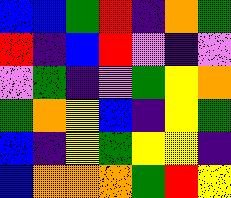[["blue", "blue", "green", "red", "indigo", "orange", "green"], ["red", "indigo", "blue", "red", "violet", "indigo", "violet"], ["violet", "green", "indigo", "violet", "green", "yellow", "orange"], ["green", "orange", "yellow", "blue", "indigo", "yellow", "green"], ["blue", "indigo", "yellow", "green", "yellow", "yellow", "indigo"], ["blue", "orange", "orange", "orange", "green", "red", "yellow"]]